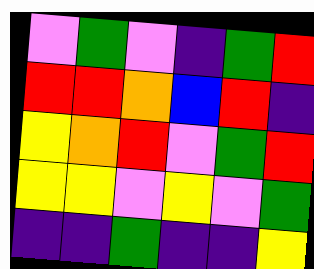[["violet", "green", "violet", "indigo", "green", "red"], ["red", "red", "orange", "blue", "red", "indigo"], ["yellow", "orange", "red", "violet", "green", "red"], ["yellow", "yellow", "violet", "yellow", "violet", "green"], ["indigo", "indigo", "green", "indigo", "indigo", "yellow"]]